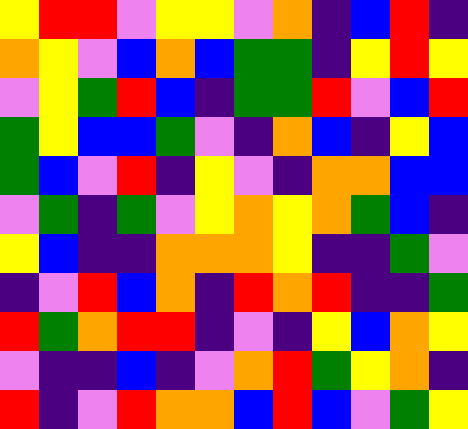[["yellow", "red", "red", "violet", "yellow", "yellow", "violet", "orange", "indigo", "blue", "red", "indigo"], ["orange", "yellow", "violet", "blue", "orange", "blue", "green", "green", "indigo", "yellow", "red", "yellow"], ["violet", "yellow", "green", "red", "blue", "indigo", "green", "green", "red", "violet", "blue", "red"], ["green", "yellow", "blue", "blue", "green", "violet", "indigo", "orange", "blue", "indigo", "yellow", "blue"], ["green", "blue", "violet", "red", "indigo", "yellow", "violet", "indigo", "orange", "orange", "blue", "blue"], ["violet", "green", "indigo", "green", "violet", "yellow", "orange", "yellow", "orange", "green", "blue", "indigo"], ["yellow", "blue", "indigo", "indigo", "orange", "orange", "orange", "yellow", "indigo", "indigo", "green", "violet"], ["indigo", "violet", "red", "blue", "orange", "indigo", "red", "orange", "red", "indigo", "indigo", "green"], ["red", "green", "orange", "red", "red", "indigo", "violet", "indigo", "yellow", "blue", "orange", "yellow"], ["violet", "indigo", "indigo", "blue", "indigo", "violet", "orange", "red", "green", "yellow", "orange", "indigo"], ["red", "indigo", "violet", "red", "orange", "orange", "blue", "red", "blue", "violet", "green", "yellow"]]